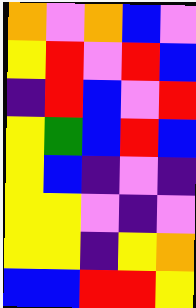[["orange", "violet", "orange", "blue", "violet"], ["yellow", "red", "violet", "red", "blue"], ["indigo", "red", "blue", "violet", "red"], ["yellow", "green", "blue", "red", "blue"], ["yellow", "blue", "indigo", "violet", "indigo"], ["yellow", "yellow", "violet", "indigo", "violet"], ["yellow", "yellow", "indigo", "yellow", "orange"], ["blue", "blue", "red", "red", "yellow"]]